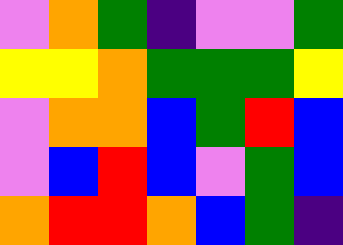[["violet", "orange", "green", "indigo", "violet", "violet", "green"], ["yellow", "yellow", "orange", "green", "green", "green", "yellow"], ["violet", "orange", "orange", "blue", "green", "red", "blue"], ["violet", "blue", "red", "blue", "violet", "green", "blue"], ["orange", "red", "red", "orange", "blue", "green", "indigo"]]